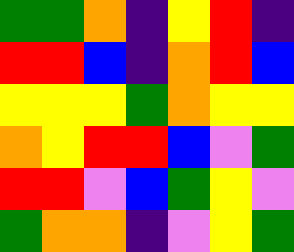[["green", "green", "orange", "indigo", "yellow", "red", "indigo"], ["red", "red", "blue", "indigo", "orange", "red", "blue"], ["yellow", "yellow", "yellow", "green", "orange", "yellow", "yellow"], ["orange", "yellow", "red", "red", "blue", "violet", "green"], ["red", "red", "violet", "blue", "green", "yellow", "violet"], ["green", "orange", "orange", "indigo", "violet", "yellow", "green"]]